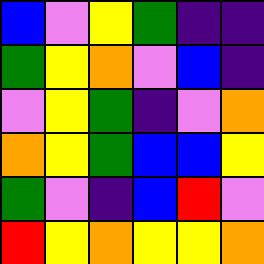[["blue", "violet", "yellow", "green", "indigo", "indigo"], ["green", "yellow", "orange", "violet", "blue", "indigo"], ["violet", "yellow", "green", "indigo", "violet", "orange"], ["orange", "yellow", "green", "blue", "blue", "yellow"], ["green", "violet", "indigo", "blue", "red", "violet"], ["red", "yellow", "orange", "yellow", "yellow", "orange"]]